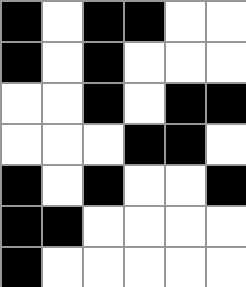[["black", "white", "black", "black", "white", "white"], ["black", "white", "black", "white", "white", "white"], ["white", "white", "black", "white", "black", "black"], ["white", "white", "white", "black", "black", "white"], ["black", "white", "black", "white", "white", "black"], ["black", "black", "white", "white", "white", "white"], ["black", "white", "white", "white", "white", "white"]]